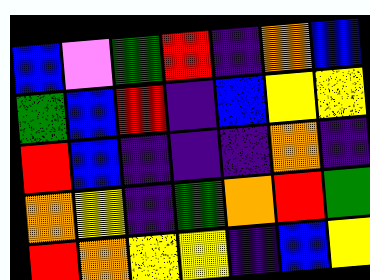[["blue", "violet", "green", "red", "indigo", "orange", "blue"], ["green", "blue", "red", "indigo", "blue", "yellow", "yellow"], ["red", "blue", "indigo", "indigo", "indigo", "orange", "indigo"], ["orange", "yellow", "indigo", "green", "orange", "red", "green"], ["red", "orange", "yellow", "yellow", "indigo", "blue", "yellow"]]